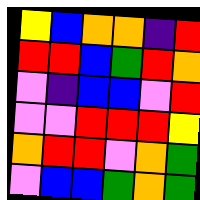[["yellow", "blue", "orange", "orange", "indigo", "red"], ["red", "red", "blue", "green", "red", "orange"], ["violet", "indigo", "blue", "blue", "violet", "red"], ["violet", "violet", "red", "red", "red", "yellow"], ["orange", "red", "red", "violet", "orange", "green"], ["violet", "blue", "blue", "green", "orange", "green"]]